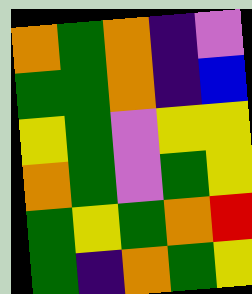[["orange", "green", "orange", "indigo", "violet"], ["green", "green", "orange", "indigo", "blue"], ["yellow", "green", "violet", "yellow", "yellow"], ["orange", "green", "violet", "green", "yellow"], ["green", "yellow", "green", "orange", "red"], ["green", "indigo", "orange", "green", "yellow"]]